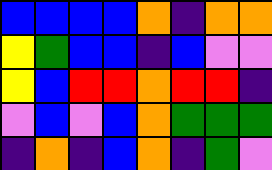[["blue", "blue", "blue", "blue", "orange", "indigo", "orange", "orange"], ["yellow", "green", "blue", "blue", "indigo", "blue", "violet", "violet"], ["yellow", "blue", "red", "red", "orange", "red", "red", "indigo"], ["violet", "blue", "violet", "blue", "orange", "green", "green", "green"], ["indigo", "orange", "indigo", "blue", "orange", "indigo", "green", "violet"]]